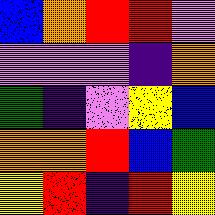[["blue", "orange", "red", "red", "violet"], ["violet", "violet", "violet", "indigo", "orange"], ["green", "indigo", "violet", "yellow", "blue"], ["orange", "orange", "red", "blue", "green"], ["yellow", "red", "indigo", "red", "yellow"]]